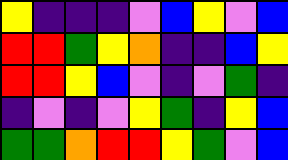[["yellow", "indigo", "indigo", "indigo", "violet", "blue", "yellow", "violet", "blue"], ["red", "red", "green", "yellow", "orange", "indigo", "indigo", "blue", "yellow"], ["red", "red", "yellow", "blue", "violet", "indigo", "violet", "green", "indigo"], ["indigo", "violet", "indigo", "violet", "yellow", "green", "indigo", "yellow", "blue"], ["green", "green", "orange", "red", "red", "yellow", "green", "violet", "blue"]]